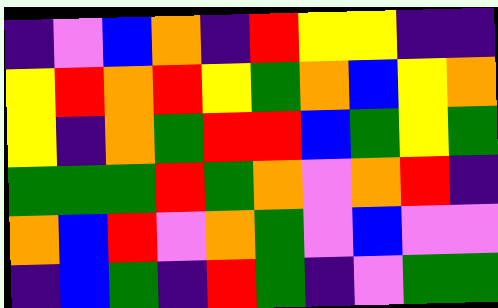[["indigo", "violet", "blue", "orange", "indigo", "red", "yellow", "yellow", "indigo", "indigo"], ["yellow", "red", "orange", "red", "yellow", "green", "orange", "blue", "yellow", "orange"], ["yellow", "indigo", "orange", "green", "red", "red", "blue", "green", "yellow", "green"], ["green", "green", "green", "red", "green", "orange", "violet", "orange", "red", "indigo"], ["orange", "blue", "red", "violet", "orange", "green", "violet", "blue", "violet", "violet"], ["indigo", "blue", "green", "indigo", "red", "green", "indigo", "violet", "green", "green"]]